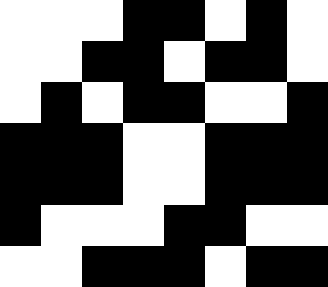[["white", "white", "white", "black", "black", "white", "black", "white"], ["white", "white", "black", "black", "white", "black", "black", "white"], ["white", "black", "white", "black", "black", "white", "white", "black"], ["black", "black", "black", "white", "white", "black", "black", "black"], ["black", "black", "black", "white", "white", "black", "black", "black"], ["black", "white", "white", "white", "black", "black", "white", "white"], ["white", "white", "black", "black", "black", "white", "black", "black"]]